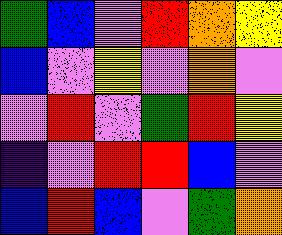[["green", "blue", "violet", "red", "orange", "yellow"], ["blue", "violet", "yellow", "violet", "orange", "violet"], ["violet", "red", "violet", "green", "red", "yellow"], ["indigo", "violet", "red", "red", "blue", "violet"], ["blue", "red", "blue", "violet", "green", "orange"]]